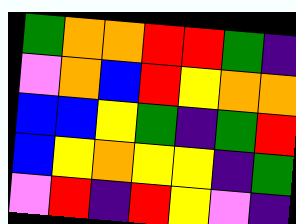[["green", "orange", "orange", "red", "red", "green", "indigo"], ["violet", "orange", "blue", "red", "yellow", "orange", "orange"], ["blue", "blue", "yellow", "green", "indigo", "green", "red"], ["blue", "yellow", "orange", "yellow", "yellow", "indigo", "green"], ["violet", "red", "indigo", "red", "yellow", "violet", "indigo"]]